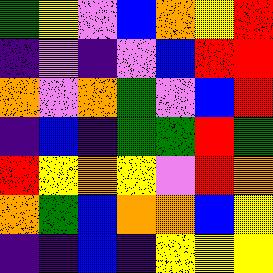[["green", "yellow", "violet", "blue", "orange", "yellow", "red"], ["indigo", "violet", "indigo", "violet", "blue", "red", "red"], ["orange", "violet", "orange", "green", "violet", "blue", "red"], ["indigo", "blue", "indigo", "green", "green", "red", "green"], ["red", "yellow", "orange", "yellow", "violet", "red", "orange"], ["orange", "green", "blue", "orange", "orange", "blue", "yellow"], ["indigo", "indigo", "blue", "indigo", "yellow", "yellow", "yellow"]]